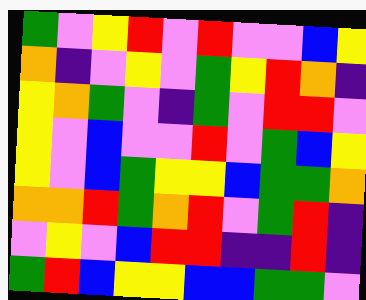[["green", "violet", "yellow", "red", "violet", "red", "violet", "violet", "blue", "yellow"], ["orange", "indigo", "violet", "yellow", "violet", "green", "yellow", "red", "orange", "indigo"], ["yellow", "orange", "green", "violet", "indigo", "green", "violet", "red", "red", "violet"], ["yellow", "violet", "blue", "violet", "violet", "red", "violet", "green", "blue", "yellow"], ["yellow", "violet", "blue", "green", "yellow", "yellow", "blue", "green", "green", "orange"], ["orange", "orange", "red", "green", "orange", "red", "violet", "green", "red", "indigo"], ["violet", "yellow", "violet", "blue", "red", "red", "indigo", "indigo", "red", "indigo"], ["green", "red", "blue", "yellow", "yellow", "blue", "blue", "green", "green", "violet"]]